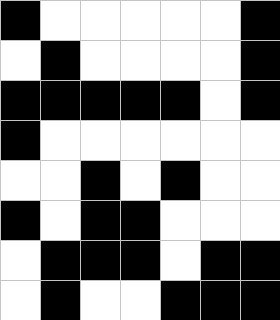[["black", "white", "white", "white", "white", "white", "black"], ["white", "black", "white", "white", "white", "white", "black"], ["black", "black", "black", "black", "black", "white", "black"], ["black", "white", "white", "white", "white", "white", "white"], ["white", "white", "black", "white", "black", "white", "white"], ["black", "white", "black", "black", "white", "white", "white"], ["white", "black", "black", "black", "white", "black", "black"], ["white", "black", "white", "white", "black", "black", "black"]]